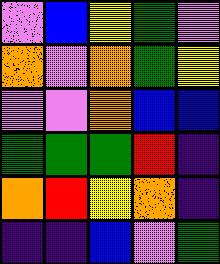[["violet", "blue", "yellow", "green", "violet"], ["orange", "violet", "orange", "green", "yellow"], ["violet", "violet", "orange", "blue", "blue"], ["green", "green", "green", "red", "indigo"], ["orange", "red", "yellow", "orange", "indigo"], ["indigo", "indigo", "blue", "violet", "green"]]